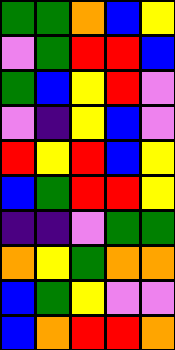[["green", "green", "orange", "blue", "yellow"], ["violet", "green", "red", "red", "blue"], ["green", "blue", "yellow", "red", "violet"], ["violet", "indigo", "yellow", "blue", "violet"], ["red", "yellow", "red", "blue", "yellow"], ["blue", "green", "red", "red", "yellow"], ["indigo", "indigo", "violet", "green", "green"], ["orange", "yellow", "green", "orange", "orange"], ["blue", "green", "yellow", "violet", "violet"], ["blue", "orange", "red", "red", "orange"]]